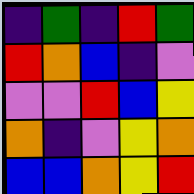[["indigo", "green", "indigo", "red", "green"], ["red", "orange", "blue", "indigo", "violet"], ["violet", "violet", "red", "blue", "yellow"], ["orange", "indigo", "violet", "yellow", "orange"], ["blue", "blue", "orange", "yellow", "red"]]